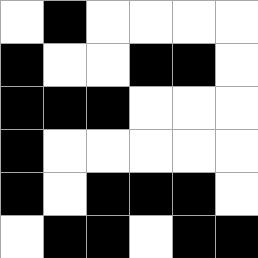[["white", "black", "white", "white", "white", "white"], ["black", "white", "white", "black", "black", "white"], ["black", "black", "black", "white", "white", "white"], ["black", "white", "white", "white", "white", "white"], ["black", "white", "black", "black", "black", "white"], ["white", "black", "black", "white", "black", "black"]]